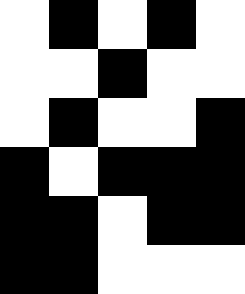[["white", "black", "white", "black", "white"], ["white", "white", "black", "white", "white"], ["white", "black", "white", "white", "black"], ["black", "white", "black", "black", "black"], ["black", "black", "white", "black", "black"], ["black", "black", "white", "white", "white"]]